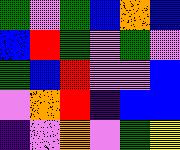[["green", "violet", "green", "blue", "orange", "blue"], ["blue", "red", "green", "violet", "green", "violet"], ["green", "blue", "red", "violet", "violet", "blue"], ["violet", "orange", "red", "indigo", "blue", "blue"], ["indigo", "violet", "orange", "violet", "green", "yellow"]]